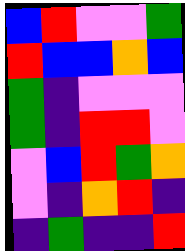[["blue", "red", "violet", "violet", "green"], ["red", "blue", "blue", "orange", "blue"], ["green", "indigo", "violet", "violet", "violet"], ["green", "indigo", "red", "red", "violet"], ["violet", "blue", "red", "green", "orange"], ["violet", "indigo", "orange", "red", "indigo"], ["indigo", "green", "indigo", "indigo", "red"]]